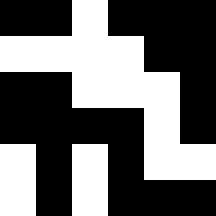[["black", "black", "white", "black", "black", "black"], ["white", "white", "white", "white", "black", "black"], ["black", "black", "white", "white", "white", "black"], ["black", "black", "black", "black", "white", "black"], ["white", "black", "white", "black", "white", "white"], ["white", "black", "white", "black", "black", "black"]]